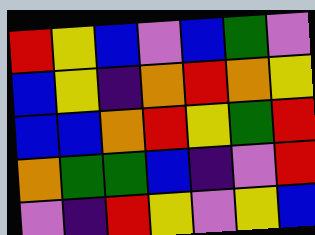[["red", "yellow", "blue", "violet", "blue", "green", "violet"], ["blue", "yellow", "indigo", "orange", "red", "orange", "yellow"], ["blue", "blue", "orange", "red", "yellow", "green", "red"], ["orange", "green", "green", "blue", "indigo", "violet", "red"], ["violet", "indigo", "red", "yellow", "violet", "yellow", "blue"]]